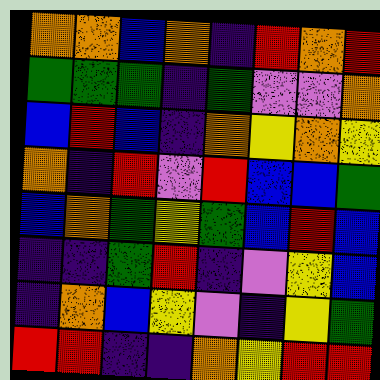[["orange", "orange", "blue", "orange", "indigo", "red", "orange", "red"], ["green", "green", "green", "indigo", "green", "violet", "violet", "orange"], ["blue", "red", "blue", "indigo", "orange", "yellow", "orange", "yellow"], ["orange", "indigo", "red", "violet", "red", "blue", "blue", "green"], ["blue", "orange", "green", "yellow", "green", "blue", "red", "blue"], ["indigo", "indigo", "green", "red", "indigo", "violet", "yellow", "blue"], ["indigo", "orange", "blue", "yellow", "violet", "indigo", "yellow", "green"], ["red", "red", "indigo", "indigo", "orange", "yellow", "red", "red"]]